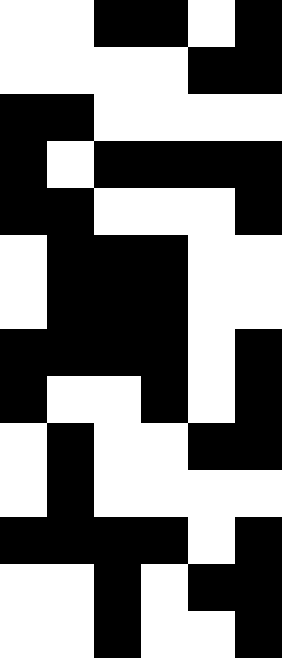[["white", "white", "black", "black", "white", "black"], ["white", "white", "white", "white", "black", "black"], ["black", "black", "white", "white", "white", "white"], ["black", "white", "black", "black", "black", "black"], ["black", "black", "white", "white", "white", "black"], ["white", "black", "black", "black", "white", "white"], ["white", "black", "black", "black", "white", "white"], ["black", "black", "black", "black", "white", "black"], ["black", "white", "white", "black", "white", "black"], ["white", "black", "white", "white", "black", "black"], ["white", "black", "white", "white", "white", "white"], ["black", "black", "black", "black", "white", "black"], ["white", "white", "black", "white", "black", "black"], ["white", "white", "black", "white", "white", "black"]]